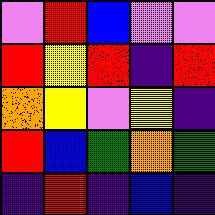[["violet", "red", "blue", "violet", "violet"], ["red", "yellow", "red", "indigo", "red"], ["orange", "yellow", "violet", "yellow", "indigo"], ["red", "blue", "green", "orange", "green"], ["indigo", "red", "indigo", "blue", "indigo"]]